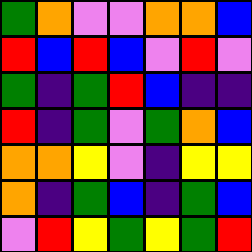[["green", "orange", "violet", "violet", "orange", "orange", "blue"], ["red", "blue", "red", "blue", "violet", "red", "violet"], ["green", "indigo", "green", "red", "blue", "indigo", "indigo"], ["red", "indigo", "green", "violet", "green", "orange", "blue"], ["orange", "orange", "yellow", "violet", "indigo", "yellow", "yellow"], ["orange", "indigo", "green", "blue", "indigo", "green", "blue"], ["violet", "red", "yellow", "green", "yellow", "green", "red"]]